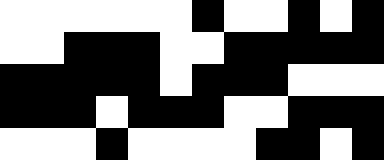[["white", "white", "white", "white", "white", "white", "black", "white", "white", "black", "white", "black"], ["white", "white", "black", "black", "black", "white", "white", "black", "black", "black", "black", "black"], ["black", "black", "black", "black", "black", "white", "black", "black", "black", "white", "white", "white"], ["black", "black", "black", "white", "black", "black", "black", "white", "white", "black", "black", "black"], ["white", "white", "white", "black", "white", "white", "white", "white", "black", "black", "white", "black"]]